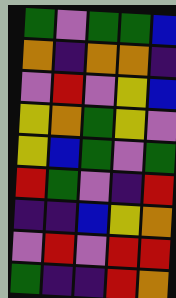[["green", "violet", "green", "green", "blue"], ["orange", "indigo", "orange", "orange", "indigo"], ["violet", "red", "violet", "yellow", "blue"], ["yellow", "orange", "green", "yellow", "violet"], ["yellow", "blue", "green", "violet", "green"], ["red", "green", "violet", "indigo", "red"], ["indigo", "indigo", "blue", "yellow", "orange"], ["violet", "red", "violet", "red", "red"], ["green", "indigo", "indigo", "red", "orange"]]